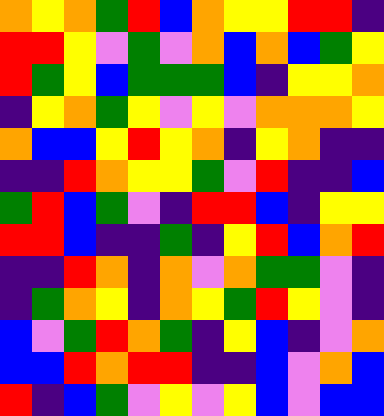[["orange", "yellow", "orange", "green", "red", "blue", "orange", "yellow", "yellow", "red", "red", "indigo"], ["red", "red", "yellow", "violet", "green", "violet", "orange", "blue", "orange", "blue", "green", "yellow"], ["red", "green", "yellow", "blue", "green", "green", "green", "blue", "indigo", "yellow", "yellow", "orange"], ["indigo", "yellow", "orange", "green", "yellow", "violet", "yellow", "violet", "orange", "orange", "orange", "yellow"], ["orange", "blue", "blue", "yellow", "red", "yellow", "orange", "indigo", "yellow", "orange", "indigo", "indigo"], ["indigo", "indigo", "red", "orange", "yellow", "yellow", "green", "violet", "red", "indigo", "indigo", "blue"], ["green", "red", "blue", "green", "violet", "indigo", "red", "red", "blue", "indigo", "yellow", "yellow"], ["red", "red", "blue", "indigo", "indigo", "green", "indigo", "yellow", "red", "blue", "orange", "red"], ["indigo", "indigo", "red", "orange", "indigo", "orange", "violet", "orange", "green", "green", "violet", "indigo"], ["indigo", "green", "orange", "yellow", "indigo", "orange", "yellow", "green", "red", "yellow", "violet", "indigo"], ["blue", "violet", "green", "red", "orange", "green", "indigo", "yellow", "blue", "indigo", "violet", "orange"], ["blue", "blue", "red", "orange", "red", "red", "indigo", "indigo", "blue", "violet", "orange", "blue"], ["red", "indigo", "blue", "green", "violet", "yellow", "violet", "yellow", "blue", "violet", "blue", "blue"]]